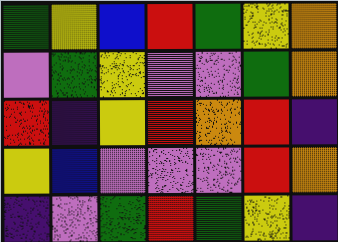[["green", "yellow", "blue", "red", "green", "yellow", "orange"], ["violet", "green", "yellow", "violet", "violet", "green", "orange"], ["red", "indigo", "yellow", "red", "orange", "red", "indigo"], ["yellow", "blue", "violet", "violet", "violet", "red", "orange"], ["indigo", "violet", "green", "red", "green", "yellow", "indigo"]]